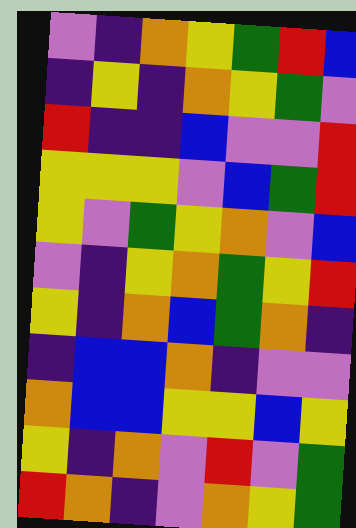[["violet", "indigo", "orange", "yellow", "green", "red", "blue"], ["indigo", "yellow", "indigo", "orange", "yellow", "green", "violet"], ["red", "indigo", "indigo", "blue", "violet", "violet", "red"], ["yellow", "yellow", "yellow", "violet", "blue", "green", "red"], ["yellow", "violet", "green", "yellow", "orange", "violet", "blue"], ["violet", "indigo", "yellow", "orange", "green", "yellow", "red"], ["yellow", "indigo", "orange", "blue", "green", "orange", "indigo"], ["indigo", "blue", "blue", "orange", "indigo", "violet", "violet"], ["orange", "blue", "blue", "yellow", "yellow", "blue", "yellow"], ["yellow", "indigo", "orange", "violet", "red", "violet", "green"], ["red", "orange", "indigo", "violet", "orange", "yellow", "green"]]